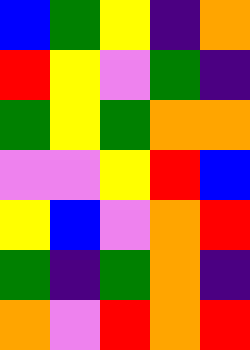[["blue", "green", "yellow", "indigo", "orange"], ["red", "yellow", "violet", "green", "indigo"], ["green", "yellow", "green", "orange", "orange"], ["violet", "violet", "yellow", "red", "blue"], ["yellow", "blue", "violet", "orange", "red"], ["green", "indigo", "green", "orange", "indigo"], ["orange", "violet", "red", "orange", "red"]]